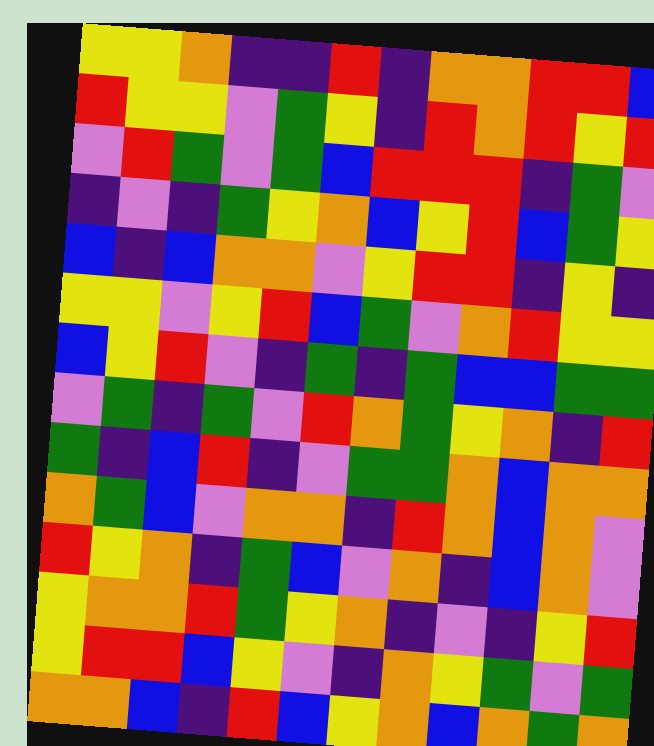[["yellow", "yellow", "orange", "indigo", "indigo", "red", "indigo", "orange", "orange", "red", "red", "blue"], ["red", "yellow", "yellow", "violet", "green", "yellow", "indigo", "red", "orange", "red", "yellow", "red"], ["violet", "red", "green", "violet", "green", "blue", "red", "red", "red", "indigo", "green", "violet"], ["indigo", "violet", "indigo", "green", "yellow", "orange", "blue", "yellow", "red", "blue", "green", "yellow"], ["blue", "indigo", "blue", "orange", "orange", "violet", "yellow", "red", "red", "indigo", "yellow", "indigo"], ["yellow", "yellow", "violet", "yellow", "red", "blue", "green", "violet", "orange", "red", "yellow", "yellow"], ["blue", "yellow", "red", "violet", "indigo", "green", "indigo", "green", "blue", "blue", "green", "green"], ["violet", "green", "indigo", "green", "violet", "red", "orange", "green", "yellow", "orange", "indigo", "red"], ["green", "indigo", "blue", "red", "indigo", "violet", "green", "green", "orange", "blue", "orange", "orange"], ["orange", "green", "blue", "violet", "orange", "orange", "indigo", "red", "orange", "blue", "orange", "violet"], ["red", "yellow", "orange", "indigo", "green", "blue", "violet", "orange", "indigo", "blue", "orange", "violet"], ["yellow", "orange", "orange", "red", "green", "yellow", "orange", "indigo", "violet", "indigo", "yellow", "red"], ["yellow", "red", "red", "blue", "yellow", "violet", "indigo", "orange", "yellow", "green", "violet", "green"], ["orange", "orange", "blue", "indigo", "red", "blue", "yellow", "orange", "blue", "orange", "green", "orange"]]